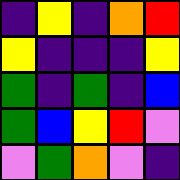[["indigo", "yellow", "indigo", "orange", "red"], ["yellow", "indigo", "indigo", "indigo", "yellow"], ["green", "indigo", "green", "indigo", "blue"], ["green", "blue", "yellow", "red", "violet"], ["violet", "green", "orange", "violet", "indigo"]]